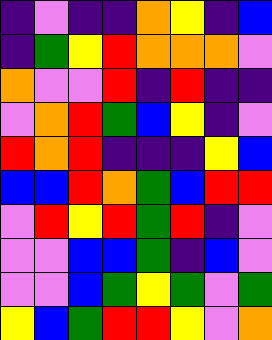[["indigo", "violet", "indigo", "indigo", "orange", "yellow", "indigo", "blue"], ["indigo", "green", "yellow", "red", "orange", "orange", "orange", "violet"], ["orange", "violet", "violet", "red", "indigo", "red", "indigo", "indigo"], ["violet", "orange", "red", "green", "blue", "yellow", "indigo", "violet"], ["red", "orange", "red", "indigo", "indigo", "indigo", "yellow", "blue"], ["blue", "blue", "red", "orange", "green", "blue", "red", "red"], ["violet", "red", "yellow", "red", "green", "red", "indigo", "violet"], ["violet", "violet", "blue", "blue", "green", "indigo", "blue", "violet"], ["violet", "violet", "blue", "green", "yellow", "green", "violet", "green"], ["yellow", "blue", "green", "red", "red", "yellow", "violet", "orange"]]